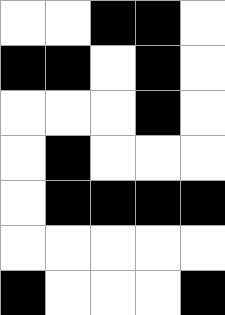[["white", "white", "black", "black", "white"], ["black", "black", "white", "black", "white"], ["white", "white", "white", "black", "white"], ["white", "black", "white", "white", "white"], ["white", "black", "black", "black", "black"], ["white", "white", "white", "white", "white"], ["black", "white", "white", "white", "black"]]